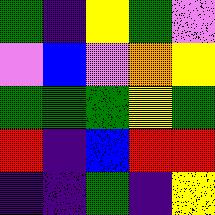[["green", "indigo", "yellow", "green", "violet"], ["violet", "blue", "violet", "orange", "yellow"], ["green", "green", "green", "yellow", "green"], ["red", "indigo", "blue", "red", "red"], ["indigo", "indigo", "green", "indigo", "yellow"]]